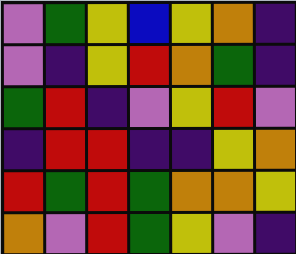[["violet", "green", "yellow", "blue", "yellow", "orange", "indigo"], ["violet", "indigo", "yellow", "red", "orange", "green", "indigo"], ["green", "red", "indigo", "violet", "yellow", "red", "violet"], ["indigo", "red", "red", "indigo", "indigo", "yellow", "orange"], ["red", "green", "red", "green", "orange", "orange", "yellow"], ["orange", "violet", "red", "green", "yellow", "violet", "indigo"]]